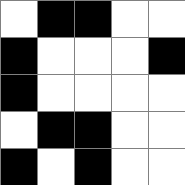[["white", "black", "black", "white", "white"], ["black", "white", "white", "white", "black"], ["black", "white", "white", "white", "white"], ["white", "black", "black", "white", "white"], ["black", "white", "black", "white", "white"]]